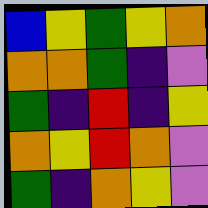[["blue", "yellow", "green", "yellow", "orange"], ["orange", "orange", "green", "indigo", "violet"], ["green", "indigo", "red", "indigo", "yellow"], ["orange", "yellow", "red", "orange", "violet"], ["green", "indigo", "orange", "yellow", "violet"]]